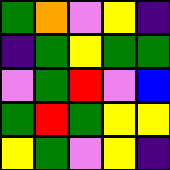[["green", "orange", "violet", "yellow", "indigo"], ["indigo", "green", "yellow", "green", "green"], ["violet", "green", "red", "violet", "blue"], ["green", "red", "green", "yellow", "yellow"], ["yellow", "green", "violet", "yellow", "indigo"]]